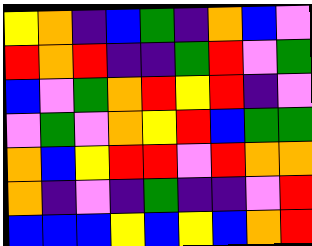[["yellow", "orange", "indigo", "blue", "green", "indigo", "orange", "blue", "violet"], ["red", "orange", "red", "indigo", "indigo", "green", "red", "violet", "green"], ["blue", "violet", "green", "orange", "red", "yellow", "red", "indigo", "violet"], ["violet", "green", "violet", "orange", "yellow", "red", "blue", "green", "green"], ["orange", "blue", "yellow", "red", "red", "violet", "red", "orange", "orange"], ["orange", "indigo", "violet", "indigo", "green", "indigo", "indigo", "violet", "red"], ["blue", "blue", "blue", "yellow", "blue", "yellow", "blue", "orange", "red"]]